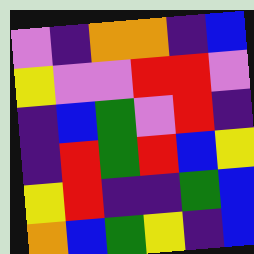[["violet", "indigo", "orange", "orange", "indigo", "blue"], ["yellow", "violet", "violet", "red", "red", "violet"], ["indigo", "blue", "green", "violet", "red", "indigo"], ["indigo", "red", "green", "red", "blue", "yellow"], ["yellow", "red", "indigo", "indigo", "green", "blue"], ["orange", "blue", "green", "yellow", "indigo", "blue"]]